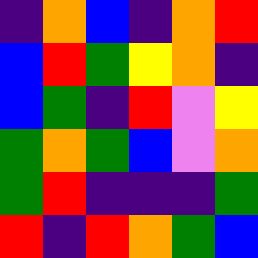[["indigo", "orange", "blue", "indigo", "orange", "red"], ["blue", "red", "green", "yellow", "orange", "indigo"], ["blue", "green", "indigo", "red", "violet", "yellow"], ["green", "orange", "green", "blue", "violet", "orange"], ["green", "red", "indigo", "indigo", "indigo", "green"], ["red", "indigo", "red", "orange", "green", "blue"]]